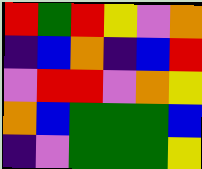[["red", "green", "red", "yellow", "violet", "orange"], ["indigo", "blue", "orange", "indigo", "blue", "red"], ["violet", "red", "red", "violet", "orange", "yellow"], ["orange", "blue", "green", "green", "green", "blue"], ["indigo", "violet", "green", "green", "green", "yellow"]]